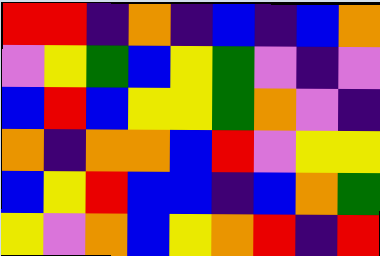[["red", "red", "indigo", "orange", "indigo", "blue", "indigo", "blue", "orange"], ["violet", "yellow", "green", "blue", "yellow", "green", "violet", "indigo", "violet"], ["blue", "red", "blue", "yellow", "yellow", "green", "orange", "violet", "indigo"], ["orange", "indigo", "orange", "orange", "blue", "red", "violet", "yellow", "yellow"], ["blue", "yellow", "red", "blue", "blue", "indigo", "blue", "orange", "green"], ["yellow", "violet", "orange", "blue", "yellow", "orange", "red", "indigo", "red"]]